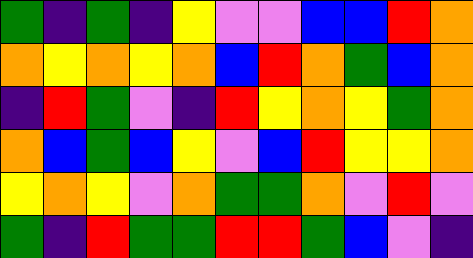[["green", "indigo", "green", "indigo", "yellow", "violet", "violet", "blue", "blue", "red", "orange"], ["orange", "yellow", "orange", "yellow", "orange", "blue", "red", "orange", "green", "blue", "orange"], ["indigo", "red", "green", "violet", "indigo", "red", "yellow", "orange", "yellow", "green", "orange"], ["orange", "blue", "green", "blue", "yellow", "violet", "blue", "red", "yellow", "yellow", "orange"], ["yellow", "orange", "yellow", "violet", "orange", "green", "green", "orange", "violet", "red", "violet"], ["green", "indigo", "red", "green", "green", "red", "red", "green", "blue", "violet", "indigo"]]